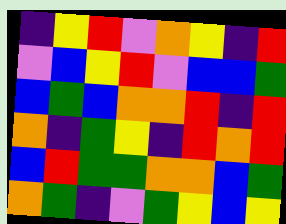[["indigo", "yellow", "red", "violet", "orange", "yellow", "indigo", "red"], ["violet", "blue", "yellow", "red", "violet", "blue", "blue", "green"], ["blue", "green", "blue", "orange", "orange", "red", "indigo", "red"], ["orange", "indigo", "green", "yellow", "indigo", "red", "orange", "red"], ["blue", "red", "green", "green", "orange", "orange", "blue", "green"], ["orange", "green", "indigo", "violet", "green", "yellow", "blue", "yellow"]]